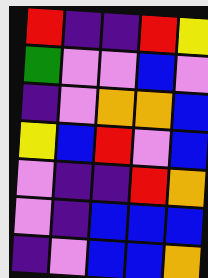[["red", "indigo", "indigo", "red", "yellow"], ["green", "violet", "violet", "blue", "violet"], ["indigo", "violet", "orange", "orange", "blue"], ["yellow", "blue", "red", "violet", "blue"], ["violet", "indigo", "indigo", "red", "orange"], ["violet", "indigo", "blue", "blue", "blue"], ["indigo", "violet", "blue", "blue", "orange"]]